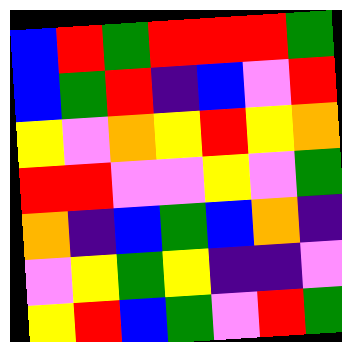[["blue", "red", "green", "red", "red", "red", "green"], ["blue", "green", "red", "indigo", "blue", "violet", "red"], ["yellow", "violet", "orange", "yellow", "red", "yellow", "orange"], ["red", "red", "violet", "violet", "yellow", "violet", "green"], ["orange", "indigo", "blue", "green", "blue", "orange", "indigo"], ["violet", "yellow", "green", "yellow", "indigo", "indigo", "violet"], ["yellow", "red", "blue", "green", "violet", "red", "green"]]